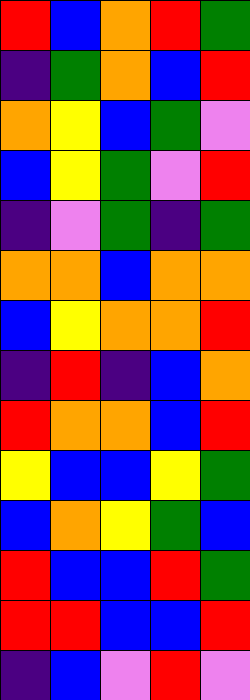[["red", "blue", "orange", "red", "green"], ["indigo", "green", "orange", "blue", "red"], ["orange", "yellow", "blue", "green", "violet"], ["blue", "yellow", "green", "violet", "red"], ["indigo", "violet", "green", "indigo", "green"], ["orange", "orange", "blue", "orange", "orange"], ["blue", "yellow", "orange", "orange", "red"], ["indigo", "red", "indigo", "blue", "orange"], ["red", "orange", "orange", "blue", "red"], ["yellow", "blue", "blue", "yellow", "green"], ["blue", "orange", "yellow", "green", "blue"], ["red", "blue", "blue", "red", "green"], ["red", "red", "blue", "blue", "red"], ["indigo", "blue", "violet", "red", "violet"]]